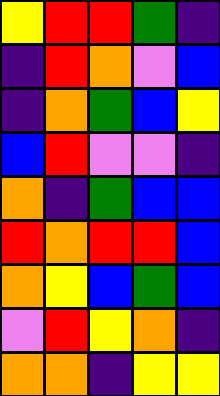[["yellow", "red", "red", "green", "indigo"], ["indigo", "red", "orange", "violet", "blue"], ["indigo", "orange", "green", "blue", "yellow"], ["blue", "red", "violet", "violet", "indigo"], ["orange", "indigo", "green", "blue", "blue"], ["red", "orange", "red", "red", "blue"], ["orange", "yellow", "blue", "green", "blue"], ["violet", "red", "yellow", "orange", "indigo"], ["orange", "orange", "indigo", "yellow", "yellow"]]